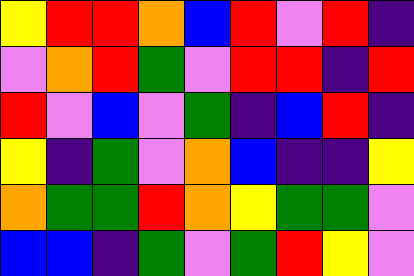[["yellow", "red", "red", "orange", "blue", "red", "violet", "red", "indigo"], ["violet", "orange", "red", "green", "violet", "red", "red", "indigo", "red"], ["red", "violet", "blue", "violet", "green", "indigo", "blue", "red", "indigo"], ["yellow", "indigo", "green", "violet", "orange", "blue", "indigo", "indigo", "yellow"], ["orange", "green", "green", "red", "orange", "yellow", "green", "green", "violet"], ["blue", "blue", "indigo", "green", "violet", "green", "red", "yellow", "violet"]]